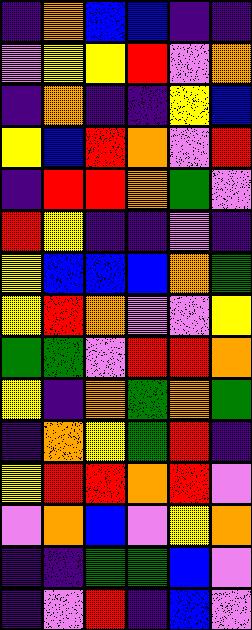[["indigo", "orange", "blue", "blue", "indigo", "indigo"], ["violet", "yellow", "yellow", "red", "violet", "orange"], ["indigo", "orange", "indigo", "indigo", "yellow", "blue"], ["yellow", "blue", "red", "orange", "violet", "red"], ["indigo", "red", "red", "orange", "green", "violet"], ["red", "yellow", "indigo", "indigo", "violet", "indigo"], ["yellow", "blue", "blue", "blue", "orange", "green"], ["yellow", "red", "orange", "violet", "violet", "yellow"], ["green", "green", "violet", "red", "red", "orange"], ["yellow", "indigo", "orange", "green", "orange", "green"], ["indigo", "orange", "yellow", "green", "red", "indigo"], ["yellow", "red", "red", "orange", "red", "violet"], ["violet", "orange", "blue", "violet", "yellow", "orange"], ["indigo", "indigo", "green", "green", "blue", "violet"], ["indigo", "violet", "red", "indigo", "blue", "violet"]]